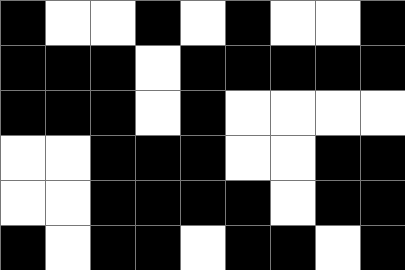[["black", "white", "white", "black", "white", "black", "white", "white", "black"], ["black", "black", "black", "white", "black", "black", "black", "black", "black"], ["black", "black", "black", "white", "black", "white", "white", "white", "white"], ["white", "white", "black", "black", "black", "white", "white", "black", "black"], ["white", "white", "black", "black", "black", "black", "white", "black", "black"], ["black", "white", "black", "black", "white", "black", "black", "white", "black"]]